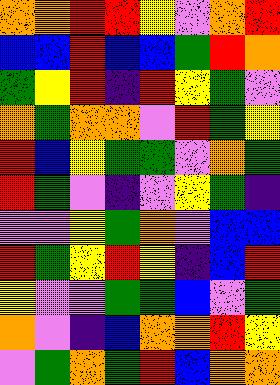[["orange", "orange", "red", "red", "yellow", "violet", "orange", "red"], ["blue", "blue", "red", "blue", "blue", "green", "red", "orange"], ["green", "yellow", "red", "indigo", "red", "yellow", "green", "violet"], ["orange", "green", "orange", "orange", "violet", "red", "green", "yellow"], ["red", "blue", "yellow", "green", "green", "violet", "orange", "green"], ["red", "green", "violet", "indigo", "violet", "yellow", "green", "indigo"], ["violet", "violet", "yellow", "green", "orange", "violet", "blue", "blue"], ["red", "green", "yellow", "red", "yellow", "indigo", "blue", "red"], ["yellow", "violet", "violet", "green", "green", "blue", "violet", "green"], ["orange", "violet", "indigo", "blue", "orange", "orange", "red", "yellow"], ["violet", "green", "orange", "green", "red", "blue", "orange", "orange"]]